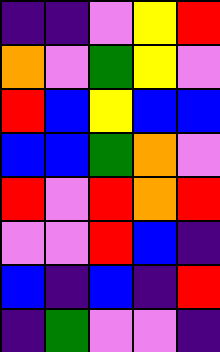[["indigo", "indigo", "violet", "yellow", "red"], ["orange", "violet", "green", "yellow", "violet"], ["red", "blue", "yellow", "blue", "blue"], ["blue", "blue", "green", "orange", "violet"], ["red", "violet", "red", "orange", "red"], ["violet", "violet", "red", "blue", "indigo"], ["blue", "indigo", "blue", "indigo", "red"], ["indigo", "green", "violet", "violet", "indigo"]]